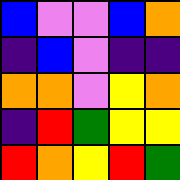[["blue", "violet", "violet", "blue", "orange"], ["indigo", "blue", "violet", "indigo", "indigo"], ["orange", "orange", "violet", "yellow", "orange"], ["indigo", "red", "green", "yellow", "yellow"], ["red", "orange", "yellow", "red", "green"]]